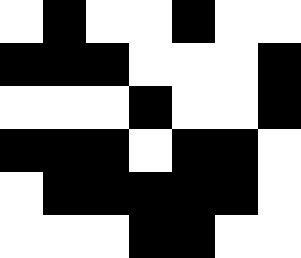[["white", "black", "white", "white", "black", "white", "white"], ["black", "black", "black", "white", "white", "white", "black"], ["white", "white", "white", "black", "white", "white", "black"], ["black", "black", "black", "white", "black", "black", "white"], ["white", "black", "black", "black", "black", "black", "white"], ["white", "white", "white", "black", "black", "white", "white"]]